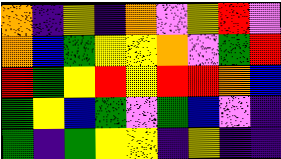[["orange", "indigo", "yellow", "indigo", "orange", "violet", "yellow", "red", "violet"], ["orange", "blue", "green", "yellow", "yellow", "orange", "violet", "green", "red"], ["red", "green", "yellow", "red", "yellow", "red", "red", "orange", "blue"], ["green", "yellow", "blue", "green", "violet", "green", "blue", "violet", "indigo"], ["green", "indigo", "green", "yellow", "yellow", "indigo", "yellow", "indigo", "indigo"]]